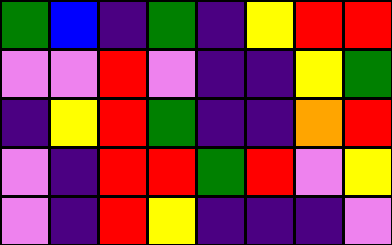[["green", "blue", "indigo", "green", "indigo", "yellow", "red", "red"], ["violet", "violet", "red", "violet", "indigo", "indigo", "yellow", "green"], ["indigo", "yellow", "red", "green", "indigo", "indigo", "orange", "red"], ["violet", "indigo", "red", "red", "green", "red", "violet", "yellow"], ["violet", "indigo", "red", "yellow", "indigo", "indigo", "indigo", "violet"]]